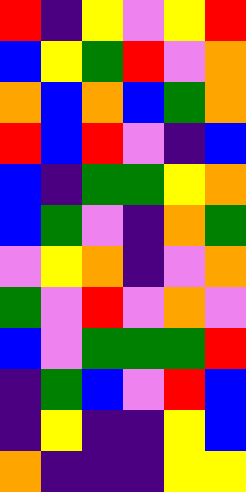[["red", "indigo", "yellow", "violet", "yellow", "red"], ["blue", "yellow", "green", "red", "violet", "orange"], ["orange", "blue", "orange", "blue", "green", "orange"], ["red", "blue", "red", "violet", "indigo", "blue"], ["blue", "indigo", "green", "green", "yellow", "orange"], ["blue", "green", "violet", "indigo", "orange", "green"], ["violet", "yellow", "orange", "indigo", "violet", "orange"], ["green", "violet", "red", "violet", "orange", "violet"], ["blue", "violet", "green", "green", "green", "red"], ["indigo", "green", "blue", "violet", "red", "blue"], ["indigo", "yellow", "indigo", "indigo", "yellow", "blue"], ["orange", "indigo", "indigo", "indigo", "yellow", "yellow"]]